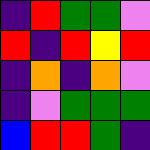[["indigo", "red", "green", "green", "violet"], ["red", "indigo", "red", "yellow", "red"], ["indigo", "orange", "indigo", "orange", "violet"], ["indigo", "violet", "green", "green", "green"], ["blue", "red", "red", "green", "indigo"]]